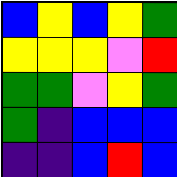[["blue", "yellow", "blue", "yellow", "green"], ["yellow", "yellow", "yellow", "violet", "red"], ["green", "green", "violet", "yellow", "green"], ["green", "indigo", "blue", "blue", "blue"], ["indigo", "indigo", "blue", "red", "blue"]]